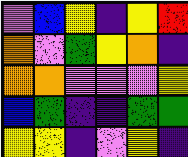[["violet", "blue", "yellow", "indigo", "yellow", "red"], ["orange", "violet", "green", "yellow", "orange", "indigo"], ["orange", "orange", "violet", "violet", "violet", "yellow"], ["blue", "green", "indigo", "indigo", "green", "green"], ["yellow", "yellow", "indigo", "violet", "yellow", "indigo"]]